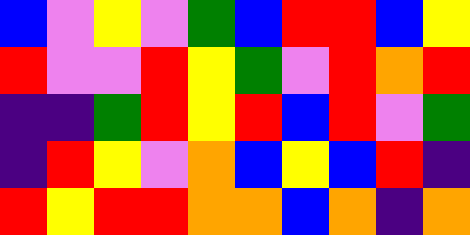[["blue", "violet", "yellow", "violet", "green", "blue", "red", "red", "blue", "yellow"], ["red", "violet", "violet", "red", "yellow", "green", "violet", "red", "orange", "red"], ["indigo", "indigo", "green", "red", "yellow", "red", "blue", "red", "violet", "green"], ["indigo", "red", "yellow", "violet", "orange", "blue", "yellow", "blue", "red", "indigo"], ["red", "yellow", "red", "red", "orange", "orange", "blue", "orange", "indigo", "orange"]]